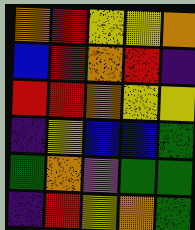[["orange", "red", "yellow", "yellow", "orange"], ["blue", "red", "orange", "red", "indigo"], ["red", "red", "orange", "yellow", "yellow"], ["indigo", "yellow", "blue", "blue", "green"], ["green", "orange", "violet", "green", "green"], ["indigo", "red", "yellow", "orange", "green"]]